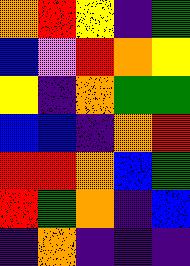[["orange", "red", "yellow", "indigo", "green"], ["blue", "violet", "red", "orange", "yellow"], ["yellow", "indigo", "orange", "green", "green"], ["blue", "blue", "indigo", "orange", "red"], ["red", "red", "orange", "blue", "green"], ["red", "green", "orange", "indigo", "blue"], ["indigo", "orange", "indigo", "indigo", "indigo"]]